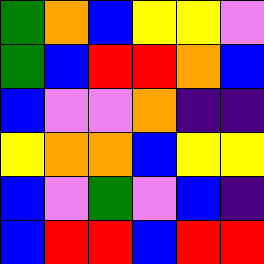[["green", "orange", "blue", "yellow", "yellow", "violet"], ["green", "blue", "red", "red", "orange", "blue"], ["blue", "violet", "violet", "orange", "indigo", "indigo"], ["yellow", "orange", "orange", "blue", "yellow", "yellow"], ["blue", "violet", "green", "violet", "blue", "indigo"], ["blue", "red", "red", "blue", "red", "red"]]